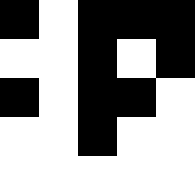[["black", "white", "black", "black", "black"], ["white", "white", "black", "white", "black"], ["black", "white", "black", "black", "white"], ["white", "white", "black", "white", "white"], ["white", "white", "white", "white", "white"]]